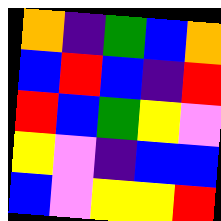[["orange", "indigo", "green", "blue", "orange"], ["blue", "red", "blue", "indigo", "red"], ["red", "blue", "green", "yellow", "violet"], ["yellow", "violet", "indigo", "blue", "blue"], ["blue", "violet", "yellow", "yellow", "red"]]